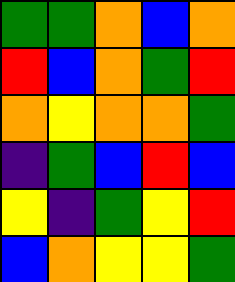[["green", "green", "orange", "blue", "orange"], ["red", "blue", "orange", "green", "red"], ["orange", "yellow", "orange", "orange", "green"], ["indigo", "green", "blue", "red", "blue"], ["yellow", "indigo", "green", "yellow", "red"], ["blue", "orange", "yellow", "yellow", "green"]]